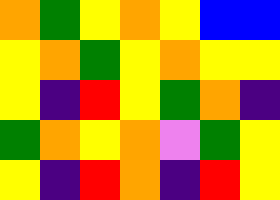[["orange", "green", "yellow", "orange", "yellow", "blue", "blue"], ["yellow", "orange", "green", "yellow", "orange", "yellow", "yellow"], ["yellow", "indigo", "red", "yellow", "green", "orange", "indigo"], ["green", "orange", "yellow", "orange", "violet", "green", "yellow"], ["yellow", "indigo", "red", "orange", "indigo", "red", "yellow"]]